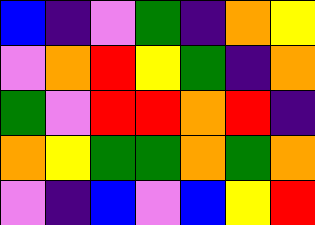[["blue", "indigo", "violet", "green", "indigo", "orange", "yellow"], ["violet", "orange", "red", "yellow", "green", "indigo", "orange"], ["green", "violet", "red", "red", "orange", "red", "indigo"], ["orange", "yellow", "green", "green", "orange", "green", "orange"], ["violet", "indigo", "blue", "violet", "blue", "yellow", "red"]]